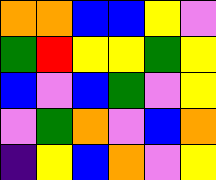[["orange", "orange", "blue", "blue", "yellow", "violet"], ["green", "red", "yellow", "yellow", "green", "yellow"], ["blue", "violet", "blue", "green", "violet", "yellow"], ["violet", "green", "orange", "violet", "blue", "orange"], ["indigo", "yellow", "blue", "orange", "violet", "yellow"]]